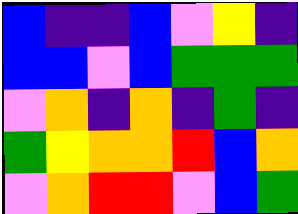[["blue", "indigo", "indigo", "blue", "violet", "yellow", "indigo"], ["blue", "blue", "violet", "blue", "green", "green", "green"], ["violet", "orange", "indigo", "orange", "indigo", "green", "indigo"], ["green", "yellow", "orange", "orange", "red", "blue", "orange"], ["violet", "orange", "red", "red", "violet", "blue", "green"]]